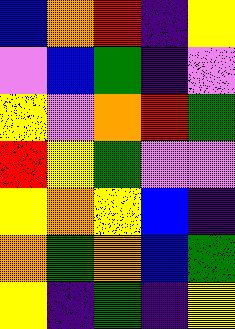[["blue", "orange", "red", "indigo", "yellow"], ["violet", "blue", "green", "indigo", "violet"], ["yellow", "violet", "orange", "red", "green"], ["red", "yellow", "green", "violet", "violet"], ["yellow", "orange", "yellow", "blue", "indigo"], ["orange", "green", "orange", "blue", "green"], ["yellow", "indigo", "green", "indigo", "yellow"]]